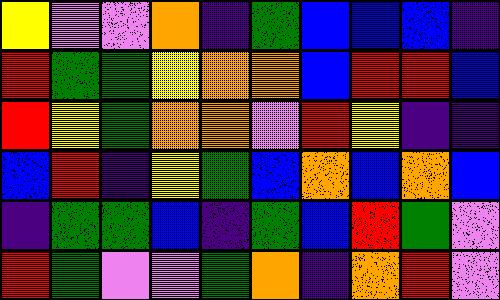[["yellow", "violet", "violet", "orange", "indigo", "green", "blue", "blue", "blue", "indigo"], ["red", "green", "green", "yellow", "orange", "orange", "blue", "red", "red", "blue"], ["red", "yellow", "green", "orange", "orange", "violet", "red", "yellow", "indigo", "indigo"], ["blue", "red", "indigo", "yellow", "green", "blue", "orange", "blue", "orange", "blue"], ["indigo", "green", "green", "blue", "indigo", "green", "blue", "red", "green", "violet"], ["red", "green", "violet", "violet", "green", "orange", "indigo", "orange", "red", "violet"]]